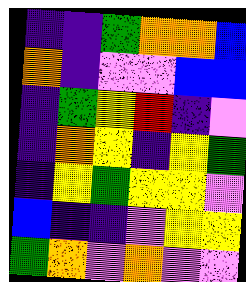[["indigo", "indigo", "green", "orange", "orange", "blue"], ["orange", "indigo", "violet", "violet", "blue", "blue"], ["indigo", "green", "yellow", "red", "indigo", "violet"], ["indigo", "orange", "yellow", "indigo", "yellow", "green"], ["indigo", "yellow", "green", "yellow", "yellow", "violet"], ["blue", "indigo", "indigo", "violet", "yellow", "yellow"], ["green", "orange", "violet", "orange", "violet", "violet"]]